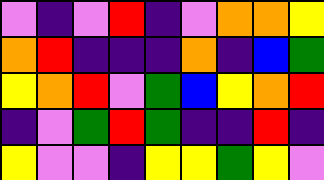[["violet", "indigo", "violet", "red", "indigo", "violet", "orange", "orange", "yellow"], ["orange", "red", "indigo", "indigo", "indigo", "orange", "indigo", "blue", "green"], ["yellow", "orange", "red", "violet", "green", "blue", "yellow", "orange", "red"], ["indigo", "violet", "green", "red", "green", "indigo", "indigo", "red", "indigo"], ["yellow", "violet", "violet", "indigo", "yellow", "yellow", "green", "yellow", "violet"]]